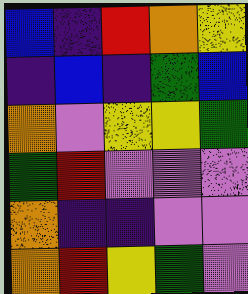[["blue", "indigo", "red", "orange", "yellow"], ["indigo", "blue", "indigo", "green", "blue"], ["orange", "violet", "yellow", "yellow", "green"], ["green", "red", "violet", "violet", "violet"], ["orange", "indigo", "indigo", "violet", "violet"], ["orange", "red", "yellow", "green", "violet"]]